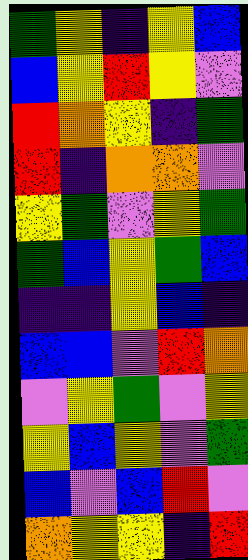[["green", "yellow", "indigo", "yellow", "blue"], ["blue", "yellow", "red", "yellow", "violet"], ["red", "orange", "yellow", "indigo", "green"], ["red", "indigo", "orange", "orange", "violet"], ["yellow", "green", "violet", "yellow", "green"], ["green", "blue", "yellow", "green", "blue"], ["indigo", "indigo", "yellow", "blue", "indigo"], ["blue", "blue", "violet", "red", "orange"], ["violet", "yellow", "green", "violet", "yellow"], ["yellow", "blue", "yellow", "violet", "green"], ["blue", "violet", "blue", "red", "violet"], ["orange", "yellow", "yellow", "indigo", "red"]]